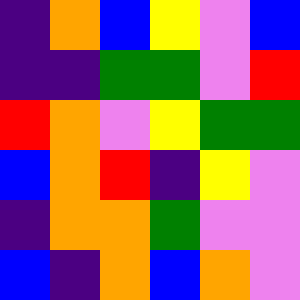[["indigo", "orange", "blue", "yellow", "violet", "blue"], ["indigo", "indigo", "green", "green", "violet", "red"], ["red", "orange", "violet", "yellow", "green", "green"], ["blue", "orange", "red", "indigo", "yellow", "violet"], ["indigo", "orange", "orange", "green", "violet", "violet"], ["blue", "indigo", "orange", "blue", "orange", "violet"]]